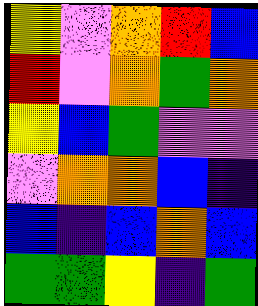[["yellow", "violet", "orange", "red", "blue"], ["red", "violet", "orange", "green", "orange"], ["yellow", "blue", "green", "violet", "violet"], ["violet", "orange", "orange", "blue", "indigo"], ["blue", "indigo", "blue", "orange", "blue"], ["green", "green", "yellow", "indigo", "green"]]